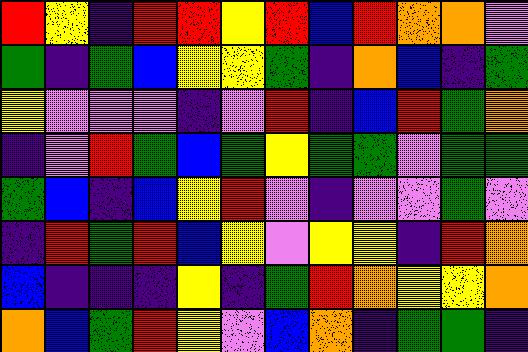[["red", "yellow", "indigo", "red", "red", "yellow", "red", "blue", "red", "orange", "orange", "violet"], ["green", "indigo", "green", "blue", "yellow", "yellow", "green", "indigo", "orange", "blue", "indigo", "green"], ["yellow", "violet", "violet", "violet", "indigo", "violet", "red", "indigo", "blue", "red", "green", "orange"], ["indigo", "violet", "red", "green", "blue", "green", "yellow", "green", "green", "violet", "green", "green"], ["green", "blue", "indigo", "blue", "yellow", "red", "violet", "indigo", "violet", "violet", "green", "violet"], ["indigo", "red", "green", "red", "blue", "yellow", "violet", "yellow", "yellow", "indigo", "red", "orange"], ["blue", "indigo", "indigo", "indigo", "yellow", "indigo", "green", "red", "orange", "yellow", "yellow", "orange"], ["orange", "blue", "green", "red", "yellow", "violet", "blue", "orange", "indigo", "green", "green", "indigo"]]